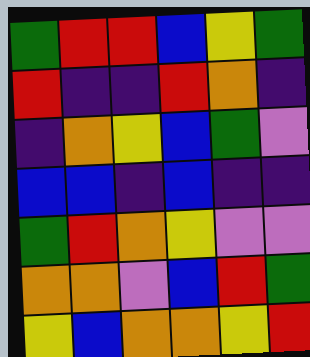[["green", "red", "red", "blue", "yellow", "green"], ["red", "indigo", "indigo", "red", "orange", "indigo"], ["indigo", "orange", "yellow", "blue", "green", "violet"], ["blue", "blue", "indigo", "blue", "indigo", "indigo"], ["green", "red", "orange", "yellow", "violet", "violet"], ["orange", "orange", "violet", "blue", "red", "green"], ["yellow", "blue", "orange", "orange", "yellow", "red"]]